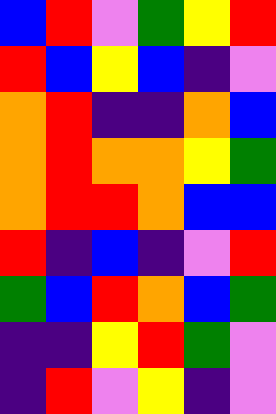[["blue", "red", "violet", "green", "yellow", "red"], ["red", "blue", "yellow", "blue", "indigo", "violet"], ["orange", "red", "indigo", "indigo", "orange", "blue"], ["orange", "red", "orange", "orange", "yellow", "green"], ["orange", "red", "red", "orange", "blue", "blue"], ["red", "indigo", "blue", "indigo", "violet", "red"], ["green", "blue", "red", "orange", "blue", "green"], ["indigo", "indigo", "yellow", "red", "green", "violet"], ["indigo", "red", "violet", "yellow", "indigo", "violet"]]